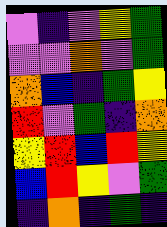[["violet", "indigo", "violet", "yellow", "green"], ["violet", "violet", "orange", "violet", "green"], ["orange", "blue", "indigo", "green", "yellow"], ["red", "violet", "green", "indigo", "orange"], ["yellow", "red", "blue", "red", "yellow"], ["blue", "red", "yellow", "violet", "green"], ["indigo", "orange", "indigo", "green", "indigo"]]